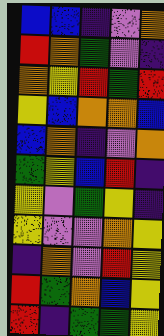[["blue", "blue", "indigo", "violet", "orange"], ["red", "orange", "green", "violet", "indigo"], ["orange", "yellow", "red", "green", "red"], ["yellow", "blue", "orange", "orange", "blue"], ["blue", "orange", "indigo", "violet", "orange"], ["green", "yellow", "blue", "red", "indigo"], ["yellow", "violet", "green", "yellow", "indigo"], ["yellow", "violet", "violet", "orange", "yellow"], ["indigo", "orange", "violet", "red", "yellow"], ["red", "green", "orange", "blue", "yellow"], ["red", "indigo", "green", "green", "yellow"]]